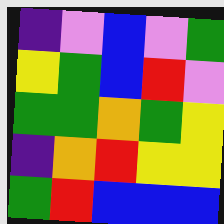[["indigo", "violet", "blue", "violet", "green"], ["yellow", "green", "blue", "red", "violet"], ["green", "green", "orange", "green", "yellow"], ["indigo", "orange", "red", "yellow", "yellow"], ["green", "red", "blue", "blue", "blue"]]